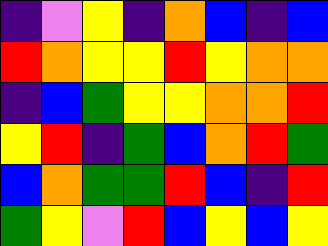[["indigo", "violet", "yellow", "indigo", "orange", "blue", "indigo", "blue"], ["red", "orange", "yellow", "yellow", "red", "yellow", "orange", "orange"], ["indigo", "blue", "green", "yellow", "yellow", "orange", "orange", "red"], ["yellow", "red", "indigo", "green", "blue", "orange", "red", "green"], ["blue", "orange", "green", "green", "red", "blue", "indigo", "red"], ["green", "yellow", "violet", "red", "blue", "yellow", "blue", "yellow"]]